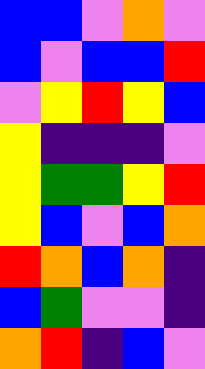[["blue", "blue", "violet", "orange", "violet"], ["blue", "violet", "blue", "blue", "red"], ["violet", "yellow", "red", "yellow", "blue"], ["yellow", "indigo", "indigo", "indigo", "violet"], ["yellow", "green", "green", "yellow", "red"], ["yellow", "blue", "violet", "blue", "orange"], ["red", "orange", "blue", "orange", "indigo"], ["blue", "green", "violet", "violet", "indigo"], ["orange", "red", "indigo", "blue", "violet"]]